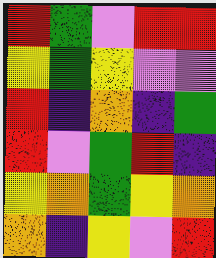[["red", "green", "violet", "red", "red"], ["yellow", "green", "yellow", "violet", "violet"], ["red", "indigo", "orange", "indigo", "green"], ["red", "violet", "green", "red", "indigo"], ["yellow", "orange", "green", "yellow", "orange"], ["orange", "indigo", "yellow", "violet", "red"]]